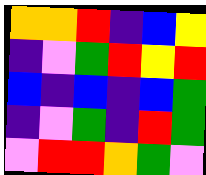[["orange", "orange", "red", "indigo", "blue", "yellow"], ["indigo", "violet", "green", "red", "yellow", "red"], ["blue", "indigo", "blue", "indigo", "blue", "green"], ["indigo", "violet", "green", "indigo", "red", "green"], ["violet", "red", "red", "orange", "green", "violet"]]